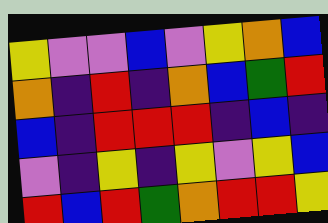[["yellow", "violet", "violet", "blue", "violet", "yellow", "orange", "blue"], ["orange", "indigo", "red", "indigo", "orange", "blue", "green", "red"], ["blue", "indigo", "red", "red", "red", "indigo", "blue", "indigo"], ["violet", "indigo", "yellow", "indigo", "yellow", "violet", "yellow", "blue"], ["red", "blue", "red", "green", "orange", "red", "red", "yellow"]]